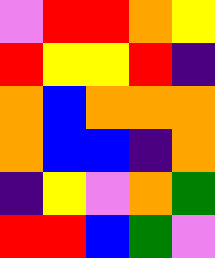[["violet", "red", "red", "orange", "yellow"], ["red", "yellow", "yellow", "red", "indigo"], ["orange", "blue", "orange", "orange", "orange"], ["orange", "blue", "blue", "indigo", "orange"], ["indigo", "yellow", "violet", "orange", "green"], ["red", "red", "blue", "green", "violet"]]